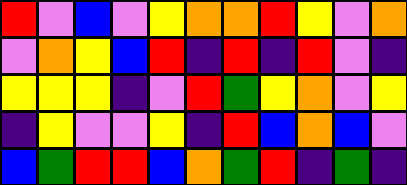[["red", "violet", "blue", "violet", "yellow", "orange", "orange", "red", "yellow", "violet", "orange"], ["violet", "orange", "yellow", "blue", "red", "indigo", "red", "indigo", "red", "violet", "indigo"], ["yellow", "yellow", "yellow", "indigo", "violet", "red", "green", "yellow", "orange", "violet", "yellow"], ["indigo", "yellow", "violet", "violet", "yellow", "indigo", "red", "blue", "orange", "blue", "violet"], ["blue", "green", "red", "red", "blue", "orange", "green", "red", "indigo", "green", "indigo"]]